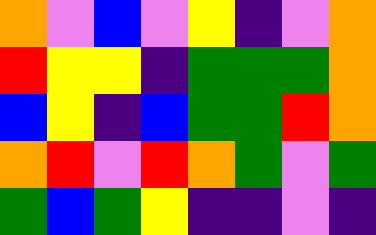[["orange", "violet", "blue", "violet", "yellow", "indigo", "violet", "orange"], ["red", "yellow", "yellow", "indigo", "green", "green", "green", "orange"], ["blue", "yellow", "indigo", "blue", "green", "green", "red", "orange"], ["orange", "red", "violet", "red", "orange", "green", "violet", "green"], ["green", "blue", "green", "yellow", "indigo", "indigo", "violet", "indigo"]]